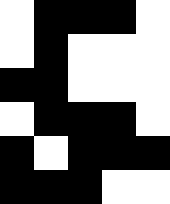[["white", "black", "black", "black", "white"], ["white", "black", "white", "white", "white"], ["black", "black", "white", "white", "white"], ["white", "black", "black", "black", "white"], ["black", "white", "black", "black", "black"], ["black", "black", "black", "white", "white"]]